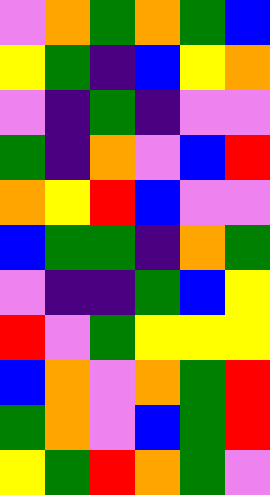[["violet", "orange", "green", "orange", "green", "blue"], ["yellow", "green", "indigo", "blue", "yellow", "orange"], ["violet", "indigo", "green", "indigo", "violet", "violet"], ["green", "indigo", "orange", "violet", "blue", "red"], ["orange", "yellow", "red", "blue", "violet", "violet"], ["blue", "green", "green", "indigo", "orange", "green"], ["violet", "indigo", "indigo", "green", "blue", "yellow"], ["red", "violet", "green", "yellow", "yellow", "yellow"], ["blue", "orange", "violet", "orange", "green", "red"], ["green", "orange", "violet", "blue", "green", "red"], ["yellow", "green", "red", "orange", "green", "violet"]]